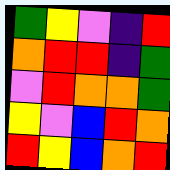[["green", "yellow", "violet", "indigo", "red"], ["orange", "red", "red", "indigo", "green"], ["violet", "red", "orange", "orange", "green"], ["yellow", "violet", "blue", "red", "orange"], ["red", "yellow", "blue", "orange", "red"]]